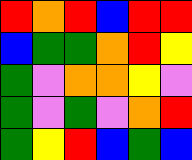[["red", "orange", "red", "blue", "red", "red"], ["blue", "green", "green", "orange", "red", "yellow"], ["green", "violet", "orange", "orange", "yellow", "violet"], ["green", "violet", "green", "violet", "orange", "red"], ["green", "yellow", "red", "blue", "green", "blue"]]